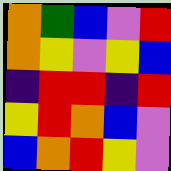[["orange", "green", "blue", "violet", "red"], ["orange", "yellow", "violet", "yellow", "blue"], ["indigo", "red", "red", "indigo", "red"], ["yellow", "red", "orange", "blue", "violet"], ["blue", "orange", "red", "yellow", "violet"]]